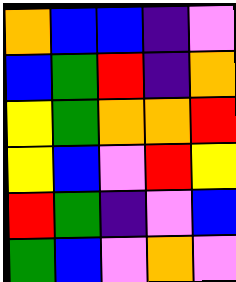[["orange", "blue", "blue", "indigo", "violet"], ["blue", "green", "red", "indigo", "orange"], ["yellow", "green", "orange", "orange", "red"], ["yellow", "blue", "violet", "red", "yellow"], ["red", "green", "indigo", "violet", "blue"], ["green", "blue", "violet", "orange", "violet"]]